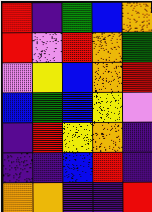[["red", "indigo", "green", "blue", "orange"], ["red", "violet", "red", "orange", "green"], ["violet", "yellow", "blue", "orange", "red"], ["blue", "green", "blue", "yellow", "violet"], ["indigo", "red", "yellow", "orange", "indigo"], ["indigo", "indigo", "blue", "red", "indigo"], ["orange", "orange", "indigo", "indigo", "red"]]